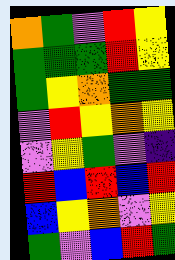[["orange", "green", "violet", "red", "yellow"], ["green", "green", "green", "red", "yellow"], ["green", "yellow", "orange", "green", "green"], ["violet", "red", "yellow", "orange", "yellow"], ["violet", "yellow", "green", "violet", "indigo"], ["red", "blue", "red", "blue", "red"], ["blue", "yellow", "orange", "violet", "yellow"], ["green", "violet", "blue", "red", "green"]]